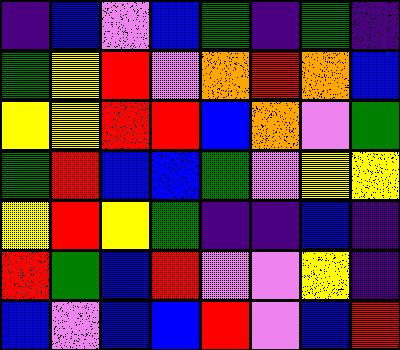[["indigo", "blue", "violet", "blue", "green", "indigo", "green", "indigo"], ["green", "yellow", "red", "violet", "orange", "red", "orange", "blue"], ["yellow", "yellow", "red", "red", "blue", "orange", "violet", "green"], ["green", "red", "blue", "blue", "green", "violet", "yellow", "yellow"], ["yellow", "red", "yellow", "green", "indigo", "indigo", "blue", "indigo"], ["red", "green", "blue", "red", "violet", "violet", "yellow", "indigo"], ["blue", "violet", "blue", "blue", "red", "violet", "blue", "red"]]